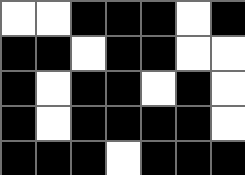[["white", "white", "black", "black", "black", "white", "black"], ["black", "black", "white", "black", "black", "white", "white"], ["black", "white", "black", "black", "white", "black", "white"], ["black", "white", "black", "black", "black", "black", "white"], ["black", "black", "black", "white", "black", "black", "black"]]